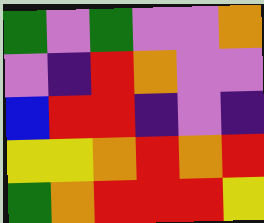[["green", "violet", "green", "violet", "violet", "orange"], ["violet", "indigo", "red", "orange", "violet", "violet"], ["blue", "red", "red", "indigo", "violet", "indigo"], ["yellow", "yellow", "orange", "red", "orange", "red"], ["green", "orange", "red", "red", "red", "yellow"]]